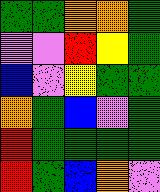[["green", "green", "orange", "orange", "green"], ["violet", "violet", "red", "yellow", "green"], ["blue", "violet", "yellow", "green", "green"], ["orange", "green", "blue", "violet", "green"], ["red", "green", "green", "green", "green"], ["red", "green", "blue", "orange", "violet"]]